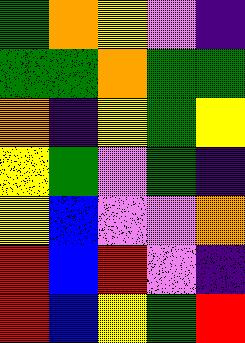[["green", "orange", "yellow", "violet", "indigo"], ["green", "green", "orange", "green", "green"], ["orange", "indigo", "yellow", "green", "yellow"], ["yellow", "green", "violet", "green", "indigo"], ["yellow", "blue", "violet", "violet", "orange"], ["red", "blue", "red", "violet", "indigo"], ["red", "blue", "yellow", "green", "red"]]